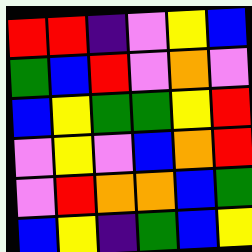[["red", "red", "indigo", "violet", "yellow", "blue"], ["green", "blue", "red", "violet", "orange", "violet"], ["blue", "yellow", "green", "green", "yellow", "red"], ["violet", "yellow", "violet", "blue", "orange", "red"], ["violet", "red", "orange", "orange", "blue", "green"], ["blue", "yellow", "indigo", "green", "blue", "yellow"]]